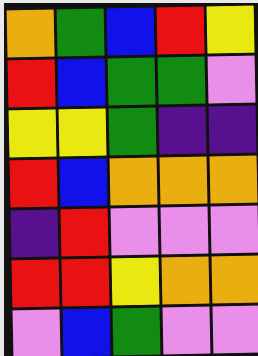[["orange", "green", "blue", "red", "yellow"], ["red", "blue", "green", "green", "violet"], ["yellow", "yellow", "green", "indigo", "indigo"], ["red", "blue", "orange", "orange", "orange"], ["indigo", "red", "violet", "violet", "violet"], ["red", "red", "yellow", "orange", "orange"], ["violet", "blue", "green", "violet", "violet"]]